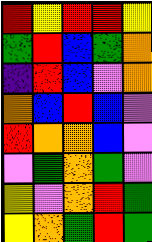[["red", "yellow", "red", "red", "yellow"], ["green", "red", "blue", "green", "orange"], ["indigo", "red", "blue", "violet", "orange"], ["orange", "blue", "red", "blue", "violet"], ["red", "orange", "orange", "blue", "violet"], ["violet", "green", "orange", "green", "violet"], ["yellow", "violet", "orange", "red", "green"], ["yellow", "orange", "green", "red", "green"]]